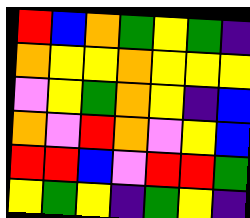[["red", "blue", "orange", "green", "yellow", "green", "indigo"], ["orange", "yellow", "yellow", "orange", "yellow", "yellow", "yellow"], ["violet", "yellow", "green", "orange", "yellow", "indigo", "blue"], ["orange", "violet", "red", "orange", "violet", "yellow", "blue"], ["red", "red", "blue", "violet", "red", "red", "green"], ["yellow", "green", "yellow", "indigo", "green", "yellow", "indigo"]]